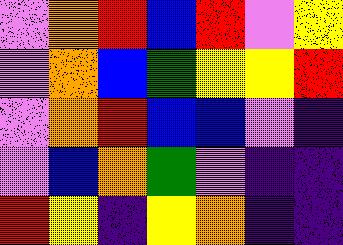[["violet", "orange", "red", "blue", "red", "violet", "yellow"], ["violet", "orange", "blue", "green", "yellow", "yellow", "red"], ["violet", "orange", "red", "blue", "blue", "violet", "indigo"], ["violet", "blue", "orange", "green", "violet", "indigo", "indigo"], ["red", "yellow", "indigo", "yellow", "orange", "indigo", "indigo"]]